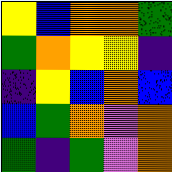[["yellow", "blue", "orange", "orange", "green"], ["green", "orange", "yellow", "yellow", "indigo"], ["indigo", "yellow", "blue", "orange", "blue"], ["blue", "green", "orange", "violet", "orange"], ["green", "indigo", "green", "violet", "orange"]]